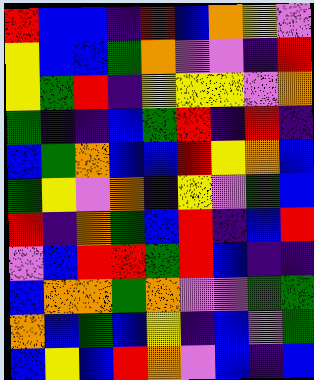[["red", "blue", "blue", "indigo", "red", "blue", "orange", "yellow", "violet"], ["yellow", "blue", "blue", "green", "orange", "violet", "violet", "indigo", "red"], ["yellow", "green", "red", "indigo", "yellow", "yellow", "yellow", "violet", "orange"], ["green", "indigo", "indigo", "blue", "green", "red", "indigo", "red", "indigo"], ["blue", "green", "orange", "blue", "blue", "red", "yellow", "orange", "blue"], ["green", "yellow", "violet", "orange", "indigo", "yellow", "violet", "green", "blue"], ["red", "indigo", "orange", "green", "blue", "red", "indigo", "blue", "red"], ["violet", "blue", "red", "red", "green", "red", "blue", "indigo", "indigo"], ["blue", "orange", "orange", "green", "orange", "violet", "violet", "green", "green"], ["orange", "blue", "green", "blue", "yellow", "indigo", "blue", "violet", "green"], ["blue", "yellow", "blue", "red", "orange", "violet", "blue", "indigo", "blue"]]